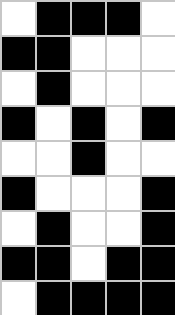[["white", "black", "black", "black", "white"], ["black", "black", "white", "white", "white"], ["white", "black", "white", "white", "white"], ["black", "white", "black", "white", "black"], ["white", "white", "black", "white", "white"], ["black", "white", "white", "white", "black"], ["white", "black", "white", "white", "black"], ["black", "black", "white", "black", "black"], ["white", "black", "black", "black", "black"]]